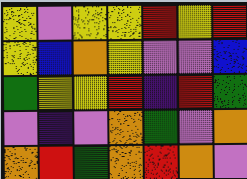[["yellow", "violet", "yellow", "yellow", "red", "yellow", "red"], ["yellow", "blue", "orange", "yellow", "violet", "violet", "blue"], ["green", "yellow", "yellow", "red", "indigo", "red", "green"], ["violet", "indigo", "violet", "orange", "green", "violet", "orange"], ["orange", "red", "green", "orange", "red", "orange", "violet"]]